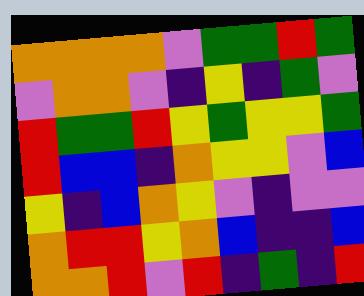[["orange", "orange", "orange", "orange", "violet", "green", "green", "red", "green"], ["violet", "orange", "orange", "violet", "indigo", "yellow", "indigo", "green", "violet"], ["red", "green", "green", "red", "yellow", "green", "yellow", "yellow", "green"], ["red", "blue", "blue", "indigo", "orange", "yellow", "yellow", "violet", "blue"], ["yellow", "indigo", "blue", "orange", "yellow", "violet", "indigo", "violet", "violet"], ["orange", "red", "red", "yellow", "orange", "blue", "indigo", "indigo", "blue"], ["orange", "orange", "red", "violet", "red", "indigo", "green", "indigo", "red"]]